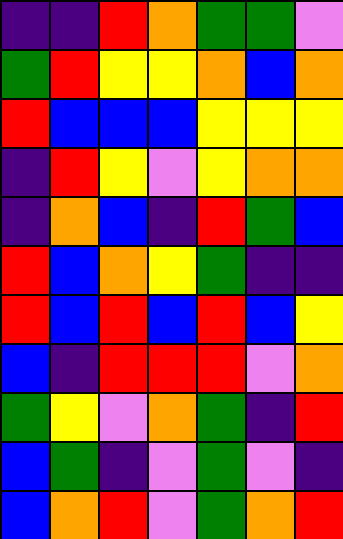[["indigo", "indigo", "red", "orange", "green", "green", "violet"], ["green", "red", "yellow", "yellow", "orange", "blue", "orange"], ["red", "blue", "blue", "blue", "yellow", "yellow", "yellow"], ["indigo", "red", "yellow", "violet", "yellow", "orange", "orange"], ["indigo", "orange", "blue", "indigo", "red", "green", "blue"], ["red", "blue", "orange", "yellow", "green", "indigo", "indigo"], ["red", "blue", "red", "blue", "red", "blue", "yellow"], ["blue", "indigo", "red", "red", "red", "violet", "orange"], ["green", "yellow", "violet", "orange", "green", "indigo", "red"], ["blue", "green", "indigo", "violet", "green", "violet", "indigo"], ["blue", "orange", "red", "violet", "green", "orange", "red"]]